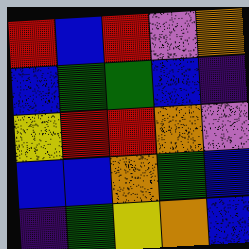[["red", "blue", "red", "violet", "orange"], ["blue", "green", "green", "blue", "indigo"], ["yellow", "red", "red", "orange", "violet"], ["blue", "blue", "orange", "green", "blue"], ["indigo", "green", "yellow", "orange", "blue"]]